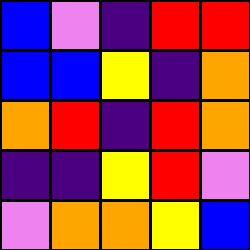[["blue", "violet", "indigo", "red", "red"], ["blue", "blue", "yellow", "indigo", "orange"], ["orange", "red", "indigo", "red", "orange"], ["indigo", "indigo", "yellow", "red", "violet"], ["violet", "orange", "orange", "yellow", "blue"]]